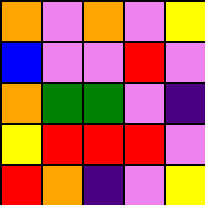[["orange", "violet", "orange", "violet", "yellow"], ["blue", "violet", "violet", "red", "violet"], ["orange", "green", "green", "violet", "indigo"], ["yellow", "red", "red", "red", "violet"], ["red", "orange", "indigo", "violet", "yellow"]]